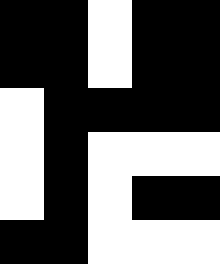[["black", "black", "white", "black", "black"], ["black", "black", "white", "black", "black"], ["white", "black", "black", "black", "black"], ["white", "black", "white", "white", "white"], ["white", "black", "white", "black", "black"], ["black", "black", "white", "white", "white"]]